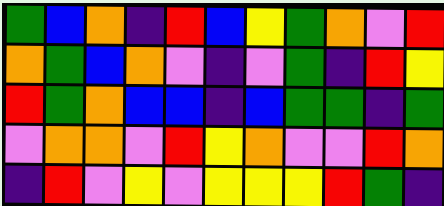[["green", "blue", "orange", "indigo", "red", "blue", "yellow", "green", "orange", "violet", "red"], ["orange", "green", "blue", "orange", "violet", "indigo", "violet", "green", "indigo", "red", "yellow"], ["red", "green", "orange", "blue", "blue", "indigo", "blue", "green", "green", "indigo", "green"], ["violet", "orange", "orange", "violet", "red", "yellow", "orange", "violet", "violet", "red", "orange"], ["indigo", "red", "violet", "yellow", "violet", "yellow", "yellow", "yellow", "red", "green", "indigo"]]